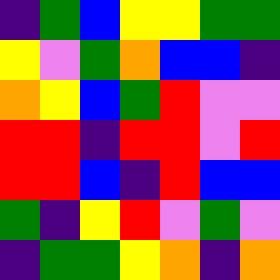[["indigo", "green", "blue", "yellow", "yellow", "green", "green"], ["yellow", "violet", "green", "orange", "blue", "blue", "indigo"], ["orange", "yellow", "blue", "green", "red", "violet", "violet"], ["red", "red", "indigo", "red", "red", "violet", "red"], ["red", "red", "blue", "indigo", "red", "blue", "blue"], ["green", "indigo", "yellow", "red", "violet", "green", "violet"], ["indigo", "green", "green", "yellow", "orange", "indigo", "orange"]]